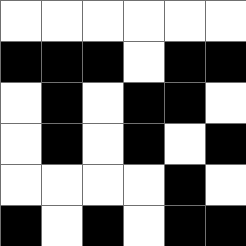[["white", "white", "white", "white", "white", "white"], ["black", "black", "black", "white", "black", "black"], ["white", "black", "white", "black", "black", "white"], ["white", "black", "white", "black", "white", "black"], ["white", "white", "white", "white", "black", "white"], ["black", "white", "black", "white", "black", "black"]]